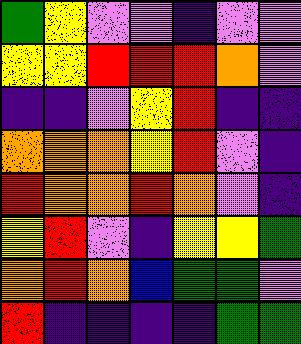[["green", "yellow", "violet", "violet", "indigo", "violet", "violet"], ["yellow", "yellow", "red", "red", "red", "orange", "violet"], ["indigo", "indigo", "violet", "yellow", "red", "indigo", "indigo"], ["orange", "orange", "orange", "yellow", "red", "violet", "indigo"], ["red", "orange", "orange", "red", "orange", "violet", "indigo"], ["yellow", "red", "violet", "indigo", "yellow", "yellow", "green"], ["orange", "red", "orange", "blue", "green", "green", "violet"], ["red", "indigo", "indigo", "indigo", "indigo", "green", "green"]]